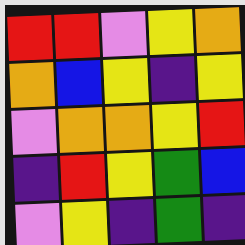[["red", "red", "violet", "yellow", "orange"], ["orange", "blue", "yellow", "indigo", "yellow"], ["violet", "orange", "orange", "yellow", "red"], ["indigo", "red", "yellow", "green", "blue"], ["violet", "yellow", "indigo", "green", "indigo"]]